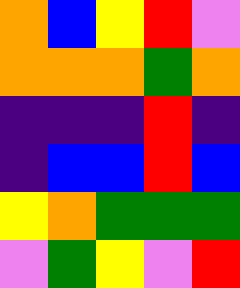[["orange", "blue", "yellow", "red", "violet"], ["orange", "orange", "orange", "green", "orange"], ["indigo", "indigo", "indigo", "red", "indigo"], ["indigo", "blue", "blue", "red", "blue"], ["yellow", "orange", "green", "green", "green"], ["violet", "green", "yellow", "violet", "red"]]